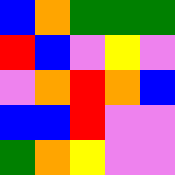[["blue", "orange", "green", "green", "green"], ["red", "blue", "violet", "yellow", "violet"], ["violet", "orange", "red", "orange", "blue"], ["blue", "blue", "red", "violet", "violet"], ["green", "orange", "yellow", "violet", "violet"]]